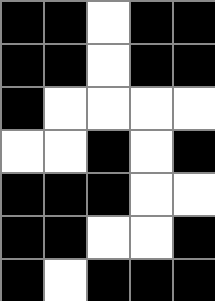[["black", "black", "white", "black", "black"], ["black", "black", "white", "black", "black"], ["black", "white", "white", "white", "white"], ["white", "white", "black", "white", "black"], ["black", "black", "black", "white", "white"], ["black", "black", "white", "white", "black"], ["black", "white", "black", "black", "black"]]